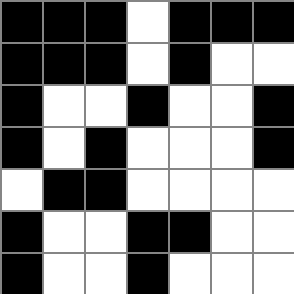[["black", "black", "black", "white", "black", "black", "black"], ["black", "black", "black", "white", "black", "white", "white"], ["black", "white", "white", "black", "white", "white", "black"], ["black", "white", "black", "white", "white", "white", "black"], ["white", "black", "black", "white", "white", "white", "white"], ["black", "white", "white", "black", "black", "white", "white"], ["black", "white", "white", "black", "white", "white", "white"]]